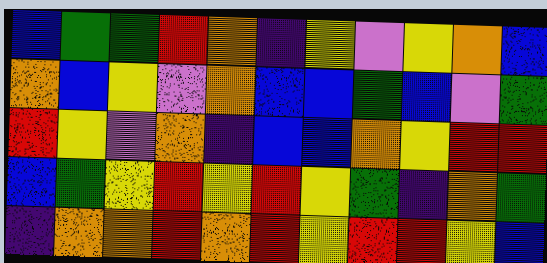[["blue", "green", "green", "red", "orange", "indigo", "yellow", "violet", "yellow", "orange", "blue"], ["orange", "blue", "yellow", "violet", "orange", "blue", "blue", "green", "blue", "violet", "green"], ["red", "yellow", "violet", "orange", "indigo", "blue", "blue", "orange", "yellow", "red", "red"], ["blue", "green", "yellow", "red", "yellow", "red", "yellow", "green", "indigo", "orange", "green"], ["indigo", "orange", "orange", "red", "orange", "red", "yellow", "red", "red", "yellow", "blue"]]